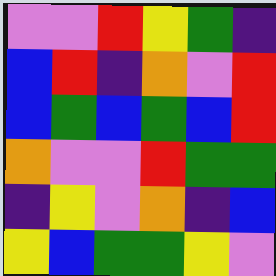[["violet", "violet", "red", "yellow", "green", "indigo"], ["blue", "red", "indigo", "orange", "violet", "red"], ["blue", "green", "blue", "green", "blue", "red"], ["orange", "violet", "violet", "red", "green", "green"], ["indigo", "yellow", "violet", "orange", "indigo", "blue"], ["yellow", "blue", "green", "green", "yellow", "violet"]]